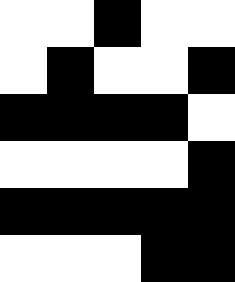[["white", "white", "black", "white", "white"], ["white", "black", "white", "white", "black"], ["black", "black", "black", "black", "white"], ["white", "white", "white", "white", "black"], ["black", "black", "black", "black", "black"], ["white", "white", "white", "black", "black"]]